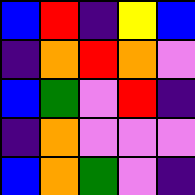[["blue", "red", "indigo", "yellow", "blue"], ["indigo", "orange", "red", "orange", "violet"], ["blue", "green", "violet", "red", "indigo"], ["indigo", "orange", "violet", "violet", "violet"], ["blue", "orange", "green", "violet", "indigo"]]